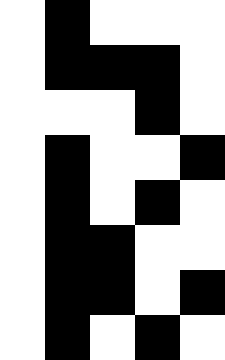[["white", "black", "white", "white", "white"], ["white", "black", "black", "black", "white"], ["white", "white", "white", "black", "white"], ["white", "black", "white", "white", "black"], ["white", "black", "white", "black", "white"], ["white", "black", "black", "white", "white"], ["white", "black", "black", "white", "black"], ["white", "black", "white", "black", "white"]]